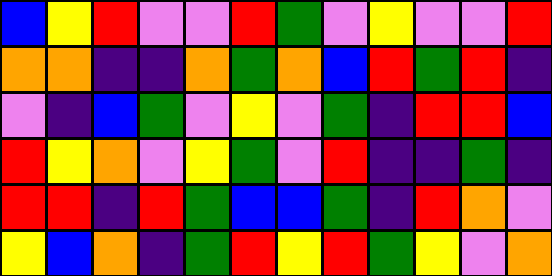[["blue", "yellow", "red", "violet", "violet", "red", "green", "violet", "yellow", "violet", "violet", "red"], ["orange", "orange", "indigo", "indigo", "orange", "green", "orange", "blue", "red", "green", "red", "indigo"], ["violet", "indigo", "blue", "green", "violet", "yellow", "violet", "green", "indigo", "red", "red", "blue"], ["red", "yellow", "orange", "violet", "yellow", "green", "violet", "red", "indigo", "indigo", "green", "indigo"], ["red", "red", "indigo", "red", "green", "blue", "blue", "green", "indigo", "red", "orange", "violet"], ["yellow", "blue", "orange", "indigo", "green", "red", "yellow", "red", "green", "yellow", "violet", "orange"]]